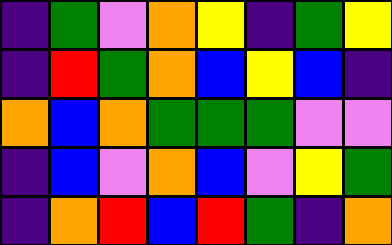[["indigo", "green", "violet", "orange", "yellow", "indigo", "green", "yellow"], ["indigo", "red", "green", "orange", "blue", "yellow", "blue", "indigo"], ["orange", "blue", "orange", "green", "green", "green", "violet", "violet"], ["indigo", "blue", "violet", "orange", "blue", "violet", "yellow", "green"], ["indigo", "orange", "red", "blue", "red", "green", "indigo", "orange"]]